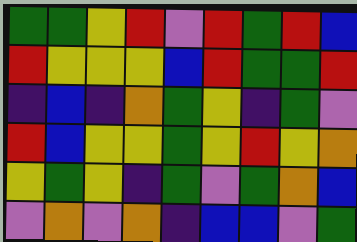[["green", "green", "yellow", "red", "violet", "red", "green", "red", "blue"], ["red", "yellow", "yellow", "yellow", "blue", "red", "green", "green", "red"], ["indigo", "blue", "indigo", "orange", "green", "yellow", "indigo", "green", "violet"], ["red", "blue", "yellow", "yellow", "green", "yellow", "red", "yellow", "orange"], ["yellow", "green", "yellow", "indigo", "green", "violet", "green", "orange", "blue"], ["violet", "orange", "violet", "orange", "indigo", "blue", "blue", "violet", "green"]]